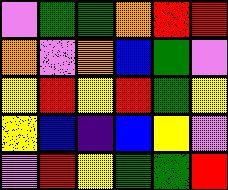[["violet", "green", "green", "orange", "red", "red"], ["orange", "violet", "orange", "blue", "green", "violet"], ["yellow", "red", "yellow", "red", "green", "yellow"], ["yellow", "blue", "indigo", "blue", "yellow", "violet"], ["violet", "red", "yellow", "green", "green", "red"]]